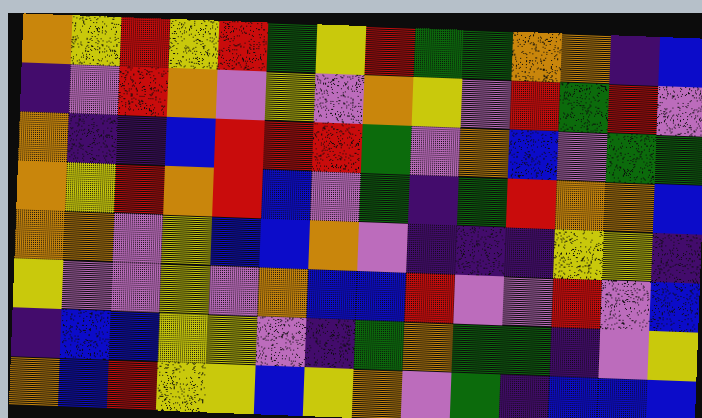[["orange", "yellow", "red", "yellow", "red", "green", "yellow", "red", "green", "green", "orange", "orange", "indigo", "blue"], ["indigo", "violet", "red", "orange", "violet", "yellow", "violet", "orange", "yellow", "violet", "red", "green", "red", "violet"], ["orange", "indigo", "indigo", "blue", "red", "red", "red", "green", "violet", "orange", "blue", "violet", "green", "green"], ["orange", "yellow", "red", "orange", "red", "blue", "violet", "green", "indigo", "green", "red", "orange", "orange", "blue"], ["orange", "orange", "violet", "yellow", "blue", "blue", "orange", "violet", "indigo", "indigo", "indigo", "yellow", "yellow", "indigo"], ["yellow", "violet", "violet", "yellow", "violet", "orange", "blue", "blue", "red", "violet", "violet", "red", "violet", "blue"], ["indigo", "blue", "blue", "yellow", "yellow", "violet", "indigo", "green", "orange", "green", "green", "indigo", "violet", "yellow"], ["orange", "blue", "red", "yellow", "yellow", "blue", "yellow", "orange", "violet", "green", "indigo", "blue", "blue", "blue"]]